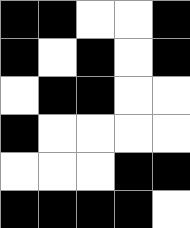[["black", "black", "white", "white", "black"], ["black", "white", "black", "white", "black"], ["white", "black", "black", "white", "white"], ["black", "white", "white", "white", "white"], ["white", "white", "white", "black", "black"], ["black", "black", "black", "black", "white"]]